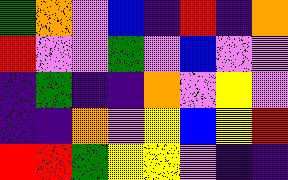[["green", "orange", "violet", "blue", "indigo", "red", "indigo", "orange"], ["red", "violet", "violet", "green", "violet", "blue", "violet", "violet"], ["indigo", "green", "indigo", "indigo", "orange", "violet", "yellow", "violet"], ["indigo", "indigo", "orange", "violet", "yellow", "blue", "yellow", "red"], ["red", "red", "green", "yellow", "yellow", "violet", "indigo", "indigo"]]